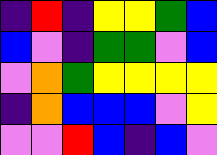[["indigo", "red", "indigo", "yellow", "yellow", "green", "blue"], ["blue", "violet", "indigo", "green", "green", "violet", "blue"], ["violet", "orange", "green", "yellow", "yellow", "yellow", "yellow"], ["indigo", "orange", "blue", "blue", "blue", "violet", "yellow"], ["violet", "violet", "red", "blue", "indigo", "blue", "violet"]]